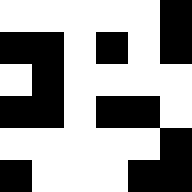[["white", "white", "white", "white", "white", "black"], ["black", "black", "white", "black", "white", "black"], ["white", "black", "white", "white", "white", "white"], ["black", "black", "white", "black", "black", "white"], ["white", "white", "white", "white", "white", "black"], ["black", "white", "white", "white", "black", "black"]]